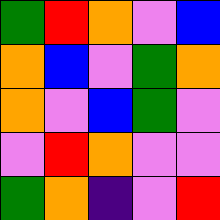[["green", "red", "orange", "violet", "blue"], ["orange", "blue", "violet", "green", "orange"], ["orange", "violet", "blue", "green", "violet"], ["violet", "red", "orange", "violet", "violet"], ["green", "orange", "indigo", "violet", "red"]]